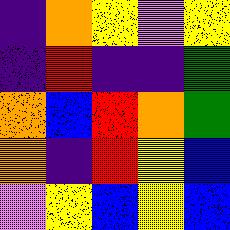[["indigo", "orange", "yellow", "violet", "yellow"], ["indigo", "red", "indigo", "indigo", "green"], ["orange", "blue", "red", "orange", "green"], ["orange", "indigo", "red", "yellow", "blue"], ["violet", "yellow", "blue", "yellow", "blue"]]